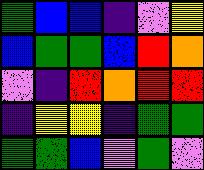[["green", "blue", "blue", "indigo", "violet", "yellow"], ["blue", "green", "green", "blue", "red", "orange"], ["violet", "indigo", "red", "orange", "red", "red"], ["indigo", "yellow", "yellow", "indigo", "green", "green"], ["green", "green", "blue", "violet", "green", "violet"]]